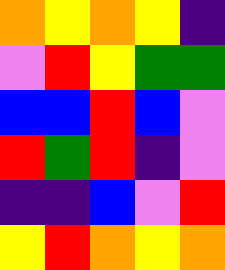[["orange", "yellow", "orange", "yellow", "indigo"], ["violet", "red", "yellow", "green", "green"], ["blue", "blue", "red", "blue", "violet"], ["red", "green", "red", "indigo", "violet"], ["indigo", "indigo", "blue", "violet", "red"], ["yellow", "red", "orange", "yellow", "orange"]]